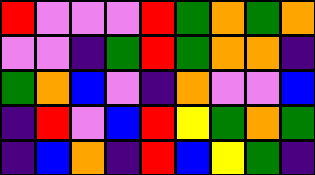[["red", "violet", "violet", "violet", "red", "green", "orange", "green", "orange"], ["violet", "violet", "indigo", "green", "red", "green", "orange", "orange", "indigo"], ["green", "orange", "blue", "violet", "indigo", "orange", "violet", "violet", "blue"], ["indigo", "red", "violet", "blue", "red", "yellow", "green", "orange", "green"], ["indigo", "blue", "orange", "indigo", "red", "blue", "yellow", "green", "indigo"]]